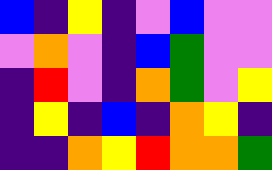[["blue", "indigo", "yellow", "indigo", "violet", "blue", "violet", "violet"], ["violet", "orange", "violet", "indigo", "blue", "green", "violet", "violet"], ["indigo", "red", "violet", "indigo", "orange", "green", "violet", "yellow"], ["indigo", "yellow", "indigo", "blue", "indigo", "orange", "yellow", "indigo"], ["indigo", "indigo", "orange", "yellow", "red", "orange", "orange", "green"]]